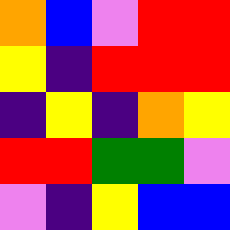[["orange", "blue", "violet", "red", "red"], ["yellow", "indigo", "red", "red", "red"], ["indigo", "yellow", "indigo", "orange", "yellow"], ["red", "red", "green", "green", "violet"], ["violet", "indigo", "yellow", "blue", "blue"]]